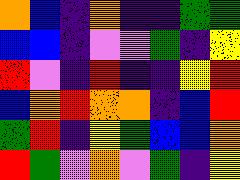[["orange", "blue", "indigo", "orange", "indigo", "indigo", "green", "green"], ["blue", "blue", "indigo", "violet", "violet", "green", "indigo", "yellow"], ["red", "violet", "indigo", "red", "indigo", "indigo", "yellow", "red"], ["blue", "orange", "red", "orange", "orange", "indigo", "blue", "red"], ["green", "red", "indigo", "yellow", "green", "blue", "blue", "orange"], ["red", "green", "violet", "orange", "violet", "green", "indigo", "yellow"]]